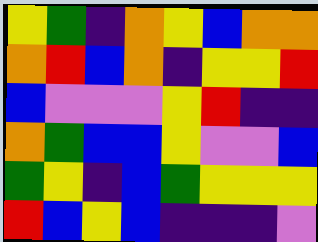[["yellow", "green", "indigo", "orange", "yellow", "blue", "orange", "orange"], ["orange", "red", "blue", "orange", "indigo", "yellow", "yellow", "red"], ["blue", "violet", "violet", "violet", "yellow", "red", "indigo", "indigo"], ["orange", "green", "blue", "blue", "yellow", "violet", "violet", "blue"], ["green", "yellow", "indigo", "blue", "green", "yellow", "yellow", "yellow"], ["red", "blue", "yellow", "blue", "indigo", "indigo", "indigo", "violet"]]